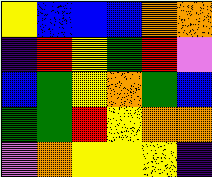[["yellow", "blue", "blue", "blue", "orange", "orange"], ["indigo", "red", "yellow", "green", "red", "violet"], ["blue", "green", "yellow", "orange", "green", "blue"], ["green", "green", "red", "yellow", "orange", "orange"], ["violet", "orange", "yellow", "yellow", "yellow", "indigo"]]